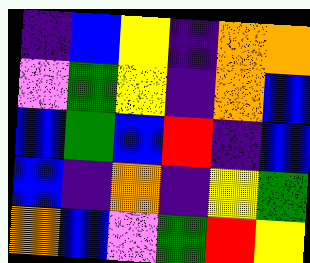[["indigo", "blue", "yellow", "indigo", "orange", "orange"], ["violet", "green", "yellow", "indigo", "orange", "blue"], ["blue", "green", "blue", "red", "indigo", "blue"], ["blue", "indigo", "orange", "indigo", "yellow", "green"], ["orange", "blue", "violet", "green", "red", "yellow"]]